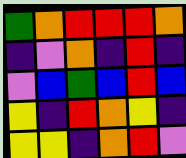[["green", "orange", "red", "red", "red", "orange"], ["indigo", "violet", "orange", "indigo", "red", "indigo"], ["violet", "blue", "green", "blue", "red", "blue"], ["yellow", "indigo", "red", "orange", "yellow", "indigo"], ["yellow", "yellow", "indigo", "orange", "red", "violet"]]